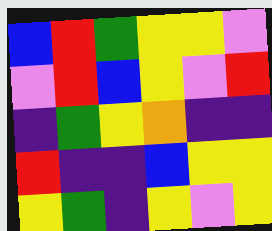[["blue", "red", "green", "yellow", "yellow", "violet"], ["violet", "red", "blue", "yellow", "violet", "red"], ["indigo", "green", "yellow", "orange", "indigo", "indigo"], ["red", "indigo", "indigo", "blue", "yellow", "yellow"], ["yellow", "green", "indigo", "yellow", "violet", "yellow"]]